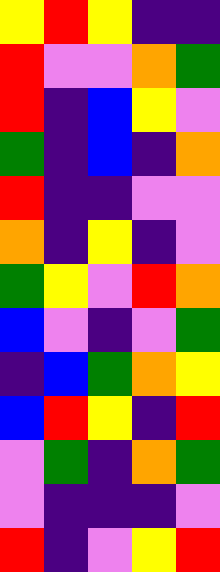[["yellow", "red", "yellow", "indigo", "indigo"], ["red", "violet", "violet", "orange", "green"], ["red", "indigo", "blue", "yellow", "violet"], ["green", "indigo", "blue", "indigo", "orange"], ["red", "indigo", "indigo", "violet", "violet"], ["orange", "indigo", "yellow", "indigo", "violet"], ["green", "yellow", "violet", "red", "orange"], ["blue", "violet", "indigo", "violet", "green"], ["indigo", "blue", "green", "orange", "yellow"], ["blue", "red", "yellow", "indigo", "red"], ["violet", "green", "indigo", "orange", "green"], ["violet", "indigo", "indigo", "indigo", "violet"], ["red", "indigo", "violet", "yellow", "red"]]